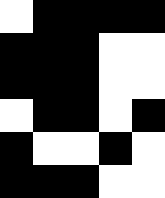[["white", "black", "black", "black", "black"], ["black", "black", "black", "white", "white"], ["black", "black", "black", "white", "white"], ["white", "black", "black", "white", "black"], ["black", "white", "white", "black", "white"], ["black", "black", "black", "white", "white"]]